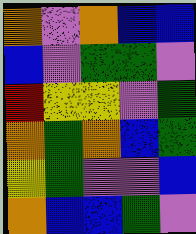[["orange", "violet", "orange", "blue", "blue"], ["blue", "violet", "green", "green", "violet"], ["red", "yellow", "yellow", "violet", "green"], ["orange", "green", "orange", "blue", "green"], ["yellow", "green", "violet", "violet", "blue"], ["orange", "blue", "blue", "green", "violet"]]